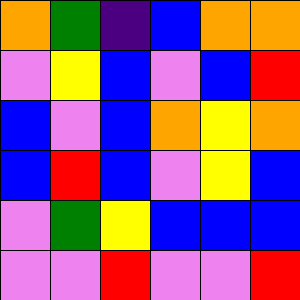[["orange", "green", "indigo", "blue", "orange", "orange"], ["violet", "yellow", "blue", "violet", "blue", "red"], ["blue", "violet", "blue", "orange", "yellow", "orange"], ["blue", "red", "blue", "violet", "yellow", "blue"], ["violet", "green", "yellow", "blue", "blue", "blue"], ["violet", "violet", "red", "violet", "violet", "red"]]